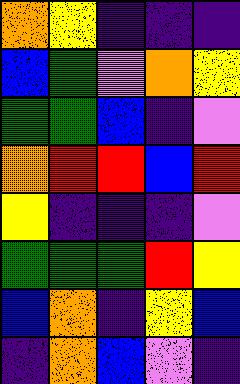[["orange", "yellow", "indigo", "indigo", "indigo"], ["blue", "green", "violet", "orange", "yellow"], ["green", "green", "blue", "indigo", "violet"], ["orange", "red", "red", "blue", "red"], ["yellow", "indigo", "indigo", "indigo", "violet"], ["green", "green", "green", "red", "yellow"], ["blue", "orange", "indigo", "yellow", "blue"], ["indigo", "orange", "blue", "violet", "indigo"]]